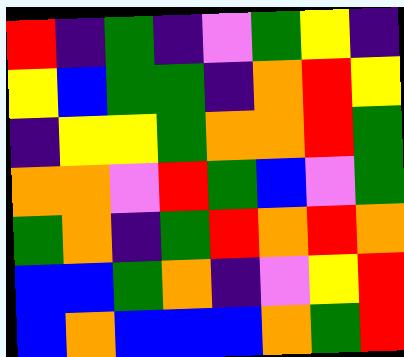[["red", "indigo", "green", "indigo", "violet", "green", "yellow", "indigo"], ["yellow", "blue", "green", "green", "indigo", "orange", "red", "yellow"], ["indigo", "yellow", "yellow", "green", "orange", "orange", "red", "green"], ["orange", "orange", "violet", "red", "green", "blue", "violet", "green"], ["green", "orange", "indigo", "green", "red", "orange", "red", "orange"], ["blue", "blue", "green", "orange", "indigo", "violet", "yellow", "red"], ["blue", "orange", "blue", "blue", "blue", "orange", "green", "red"]]